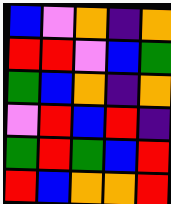[["blue", "violet", "orange", "indigo", "orange"], ["red", "red", "violet", "blue", "green"], ["green", "blue", "orange", "indigo", "orange"], ["violet", "red", "blue", "red", "indigo"], ["green", "red", "green", "blue", "red"], ["red", "blue", "orange", "orange", "red"]]